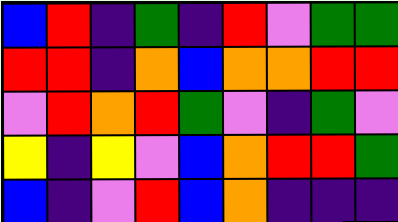[["blue", "red", "indigo", "green", "indigo", "red", "violet", "green", "green"], ["red", "red", "indigo", "orange", "blue", "orange", "orange", "red", "red"], ["violet", "red", "orange", "red", "green", "violet", "indigo", "green", "violet"], ["yellow", "indigo", "yellow", "violet", "blue", "orange", "red", "red", "green"], ["blue", "indigo", "violet", "red", "blue", "orange", "indigo", "indigo", "indigo"]]